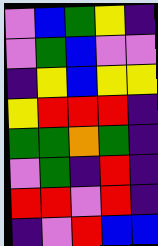[["violet", "blue", "green", "yellow", "indigo"], ["violet", "green", "blue", "violet", "violet"], ["indigo", "yellow", "blue", "yellow", "yellow"], ["yellow", "red", "red", "red", "indigo"], ["green", "green", "orange", "green", "indigo"], ["violet", "green", "indigo", "red", "indigo"], ["red", "red", "violet", "red", "indigo"], ["indigo", "violet", "red", "blue", "blue"]]